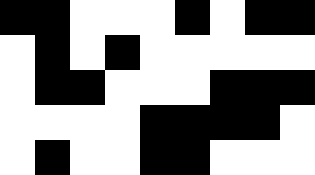[["black", "black", "white", "white", "white", "black", "white", "black", "black"], ["white", "black", "white", "black", "white", "white", "white", "white", "white"], ["white", "black", "black", "white", "white", "white", "black", "black", "black"], ["white", "white", "white", "white", "black", "black", "black", "black", "white"], ["white", "black", "white", "white", "black", "black", "white", "white", "white"]]